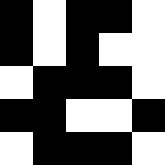[["black", "white", "black", "black", "white"], ["black", "white", "black", "white", "white"], ["white", "black", "black", "black", "white"], ["black", "black", "white", "white", "black"], ["white", "black", "black", "black", "white"]]